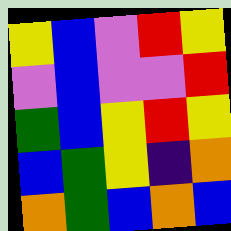[["yellow", "blue", "violet", "red", "yellow"], ["violet", "blue", "violet", "violet", "red"], ["green", "blue", "yellow", "red", "yellow"], ["blue", "green", "yellow", "indigo", "orange"], ["orange", "green", "blue", "orange", "blue"]]